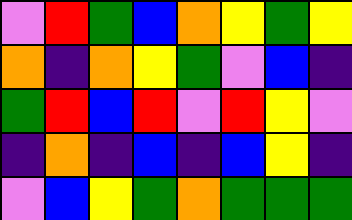[["violet", "red", "green", "blue", "orange", "yellow", "green", "yellow"], ["orange", "indigo", "orange", "yellow", "green", "violet", "blue", "indigo"], ["green", "red", "blue", "red", "violet", "red", "yellow", "violet"], ["indigo", "orange", "indigo", "blue", "indigo", "blue", "yellow", "indigo"], ["violet", "blue", "yellow", "green", "orange", "green", "green", "green"]]